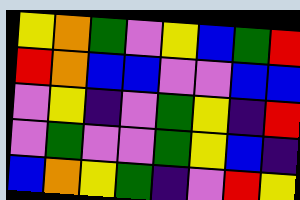[["yellow", "orange", "green", "violet", "yellow", "blue", "green", "red"], ["red", "orange", "blue", "blue", "violet", "violet", "blue", "blue"], ["violet", "yellow", "indigo", "violet", "green", "yellow", "indigo", "red"], ["violet", "green", "violet", "violet", "green", "yellow", "blue", "indigo"], ["blue", "orange", "yellow", "green", "indigo", "violet", "red", "yellow"]]